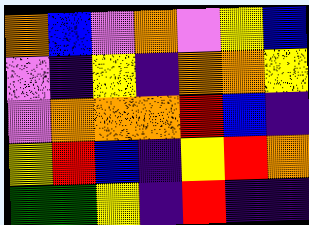[["orange", "blue", "violet", "orange", "violet", "yellow", "blue"], ["violet", "indigo", "yellow", "indigo", "orange", "orange", "yellow"], ["violet", "orange", "orange", "orange", "red", "blue", "indigo"], ["yellow", "red", "blue", "indigo", "yellow", "red", "orange"], ["green", "green", "yellow", "indigo", "red", "indigo", "indigo"]]